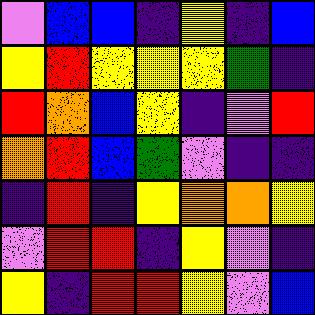[["violet", "blue", "blue", "indigo", "yellow", "indigo", "blue"], ["yellow", "red", "yellow", "yellow", "yellow", "green", "indigo"], ["red", "orange", "blue", "yellow", "indigo", "violet", "red"], ["orange", "red", "blue", "green", "violet", "indigo", "indigo"], ["indigo", "red", "indigo", "yellow", "orange", "orange", "yellow"], ["violet", "red", "red", "indigo", "yellow", "violet", "indigo"], ["yellow", "indigo", "red", "red", "yellow", "violet", "blue"]]